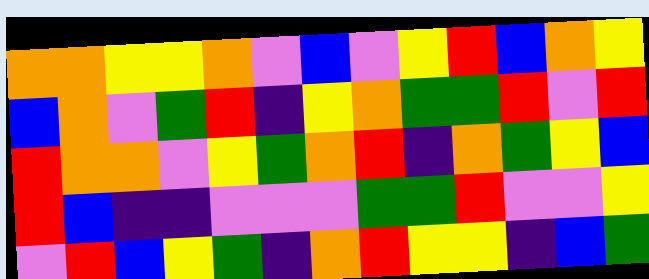[["orange", "orange", "yellow", "yellow", "orange", "violet", "blue", "violet", "yellow", "red", "blue", "orange", "yellow"], ["blue", "orange", "violet", "green", "red", "indigo", "yellow", "orange", "green", "green", "red", "violet", "red"], ["red", "orange", "orange", "violet", "yellow", "green", "orange", "red", "indigo", "orange", "green", "yellow", "blue"], ["red", "blue", "indigo", "indigo", "violet", "violet", "violet", "green", "green", "red", "violet", "violet", "yellow"], ["violet", "red", "blue", "yellow", "green", "indigo", "orange", "red", "yellow", "yellow", "indigo", "blue", "green"]]